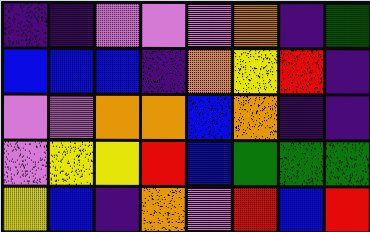[["indigo", "indigo", "violet", "violet", "violet", "orange", "indigo", "green"], ["blue", "blue", "blue", "indigo", "orange", "yellow", "red", "indigo"], ["violet", "violet", "orange", "orange", "blue", "orange", "indigo", "indigo"], ["violet", "yellow", "yellow", "red", "blue", "green", "green", "green"], ["yellow", "blue", "indigo", "orange", "violet", "red", "blue", "red"]]